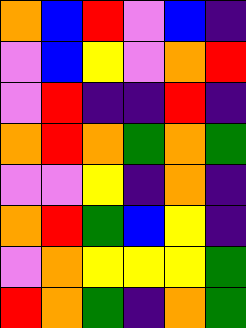[["orange", "blue", "red", "violet", "blue", "indigo"], ["violet", "blue", "yellow", "violet", "orange", "red"], ["violet", "red", "indigo", "indigo", "red", "indigo"], ["orange", "red", "orange", "green", "orange", "green"], ["violet", "violet", "yellow", "indigo", "orange", "indigo"], ["orange", "red", "green", "blue", "yellow", "indigo"], ["violet", "orange", "yellow", "yellow", "yellow", "green"], ["red", "orange", "green", "indigo", "orange", "green"]]